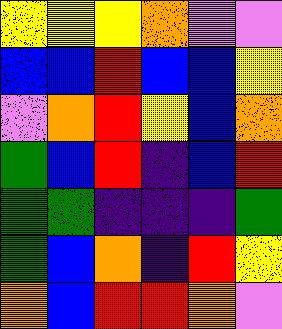[["yellow", "yellow", "yellow", "orange", "violet", "violet"], ["blue", "blue", "red", "blue", "blue", "yellow"], ["violet", "orange", "red", "yellow", "blue", "orange"], ["green", "blue", "red", "indigo", "blue", "red"], ["green", "green", "indigo", "indigo", "indigo", "green"], ["green", "blue", "orange", "indigo", "red", "yellow"], ["orange", "blue", "red", "red", "orange", "violet"]]